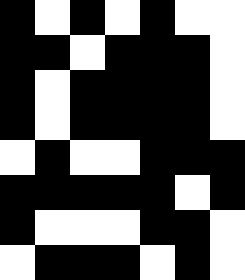[["black", "white", "black", "white", "black", "white", "white"], ["black", "black", "white", "black", "black", "black", "white"], ["black", "white", "black", "black", "black", "black", "white"], ["black", "white", "black", "black", "black", "black", "white"], ["white", "black", "white", "white", "black", "black", "black"], ["black", "black", "black", "black", "black", "white", "black"], ["black", "white", "white", "white", "black", "black", "white"], ["white", "black", "black", "black", "white", "black", "white"]]